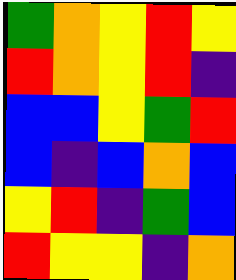[["green", "orange", "yellow", "red", "yellow"], ["red", "orange", "yellow", "red", "indigo"], ["blue", "blue", "yellow", "green", "red"], ["blue", "indigo", "blue", "orange", "blue"], ["yellow", "red", "indigo", "green", "blue"], ["red", "yellow", "yellow", "indigo", "orange"]]